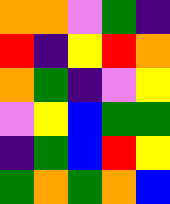[["orange", "orange", "violet", "green", "indigo"], ["red", "indigo", "yellow", "red", "orange"], ["orange", "green", "indigo", "violet", "yellow"], ["violet", "yellow", "blue", "green", "green"], ["indigo", "green", "blue", "red", "yellow"], ["green", "orange", "green", "orange", "blue"]]